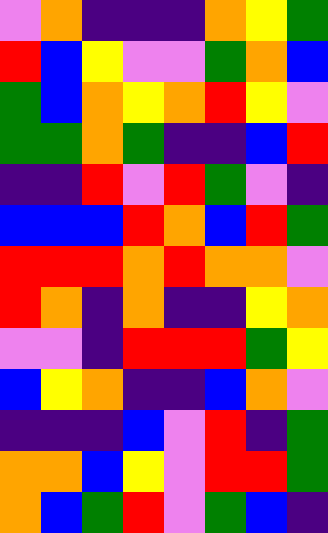[["violet", "orange", "indigo", "indigo", "indigo", "orange", "yellow", "green"], ["red", "blue", "yellow", "violet", "violet", "green", "orange", "blue"], ["green", "blue", "orange", "yellow", "orange", "red", "yellow", "violet"], ["green", "green", "orange", "green", "indigo", "indigo", "blue", "red"], ["indigo", "indigo", "red", "violet", "red", "green", "violet", "indigo"], ["blue", "blue", "blue", "red", "orange", "blue", "red", "green"], ["red", "red", "red", "orange", "red", "orange", "orange", "violet"], ["red", "orange", "indigo", "orange", "indigo", "indigo", "yellow", "orange"], ["violet", "violet", "indigo", "red", "red", "red", "green", "yellow"], ["blue", "yellow", "orange", "indigo", "indigo", "blue", "orange", "violet"], ["indigo", "indigo", "indigo", "blue", "violet", "red", "indigo", "green"], ["orange", "orange", "blue", "yellow", "violet", "red", "red", "green"], ["orange", "blue", "green", "red", "violet", "green", "blue", "indigo"]]